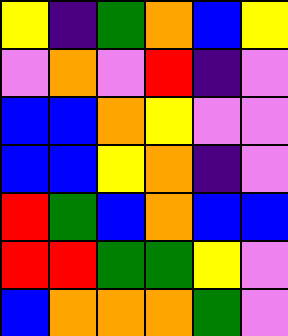[["yellow", "indigo", "green", "orange", "blue", "yellow"], ["violet", "orange", "violet", "red", "indigo", "violet"], ["blue", "blue", "orange", "yellow", "violet", "violet"], ["blue", "blue", "yellow", "orange", "indigo", "violet"], ["red", "green", "blue", "orange", "blue", "blue"], ["red", "red", "green", "green", "yellow", "violet"], ["blue", "orange", "orange", "orange", "green", "violet"]]